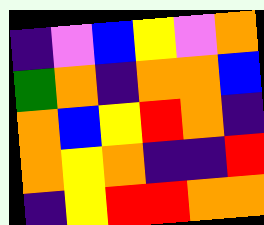[["indigo", "violet", "blue", "yellow", "violet", "orange"], ["green", "orange", "indigo", "orange", "orange", "blue"], ["orange", "blue", "yellow", "red", "orange", "indigo"], ["orange", "yellow", "orange", "indigo", "indigo", "red"], ["indigo", "yellow", "red", "red", "orange", "orange"]]